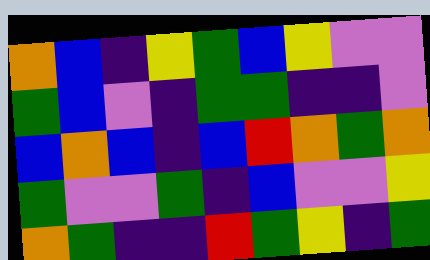[["orange", "blue", "indigo", "yellow", "green", "blue", "yellow", "violet", "violet"], ["green", "blue", "violet", "indigo", "green", "green", "indigo", "indigo", "violet"], ["blue", "orange", "blue", "indigo", "blue", "red", "orange", "green", "orange"], ["green", "violet", "violet", "green", "indigo", "blue", "violet", "violet", "yellow"], ["orange", "green", "indigo", "indigo", "red", "green", "yellow", "indigo", "green"]]